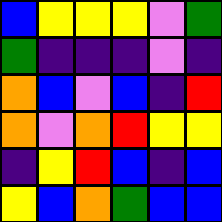[["blue", "yellow", "yellow", "yellow", "violet", "green"], ["green", "indigo", "indigo", "indigo", "violet", "indigo"], ["orange", "blue", "violet", "blue", "indigo", "red"], ["orange", "violet", "orange", "red", "yellow", "yellow"], ["indigo", "yellow", "red", "blue", "indigo", "blue"], ["yellow", "blue", "orange", "green", "blue", "blue"]]